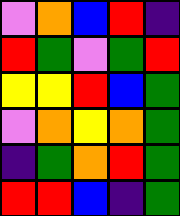[["violet", "orange", "blue", "red", "indigo"], ["red", "green", "violet", "green", "red"], ["yellow", "yellow", "red", "blue", "green"], ["violet", "orange", "yellow", "orange", "green"], ["indigo", "green", "orange", "red", "green"], ["red", "red", "blue", "indigo", "green"]]